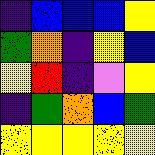[["indigo", "blue", "blue", "blue", "yellow"], ["green", "orange", "indigo", "yellow", "blue"], ["yellow", "red", "indigo", "violet", "yellow"], ["indigo", "green", "orange", "blue", "green"], ["yellow", "yellow", "yellow", "yellow", "yellow"]]